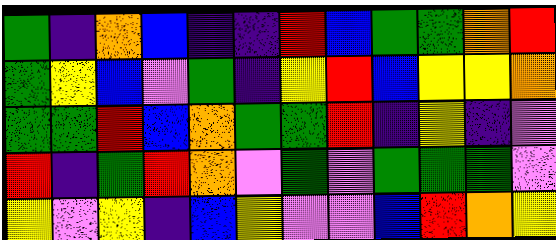[["green", "indigo", "orange", "blue", "indigo", "indigo", "red", "blue", "green", "green", "orange", "red"], ["green", "yellow", "blue", "violet", "green", "indigo", "yellow", "red", "blue", "yellow", "yellow", "orange"], ["green", "green", "red", "blue", "orange", "green", "green", "red", "indigo", "yellow", "indigo", "violet"], ["red", "indigo", "green", "red", "orange", "violet", "green", "violet", "green", "green", "green", "violet"], ["yellow", "violet", "yellow", "indigo", "blue", "yellow", "violet", "violet", "blue", "red", "orange", "yellow"]]